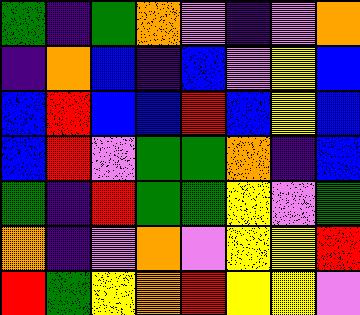[["green", "indigo", "green", "orange", "violet", "indigo", "violet", "orange"], ["indigo", "orange", "blue", "indigo", "blue", "violet", "yellow", "blue"], ["blue", "red", "blue", "blue", "red", "blue", "yellow", "blue"], ["blue", "red", "violet", "green", "green", "orange", "indigo", "blue"], ["green", "indigo", "red", "green", "green", "yellow", "violet", "green"], ["orange", "indigo", "violet", "orange", "violet", "yellow", "yellow", "red"], ["red", "green", "yellow", "orange", "red", "yellow", "yellow", "violet"]]